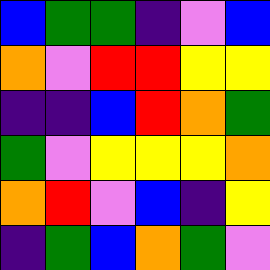[["blue", "green", "green", "indigo", "violet", "blue"], ["orange", "violet", "red", "red", "yellow", "yellow"], ["indigo", "indigo", "blue", "red", "orange", "green"], ["green", "violet", "yellow", "yellow", "yellow", "orange"], ["orange", "red", "violet", "blue", "indigo", "yellow"], ["indigo", "green", "blue", "orange", "green", "violet"]]